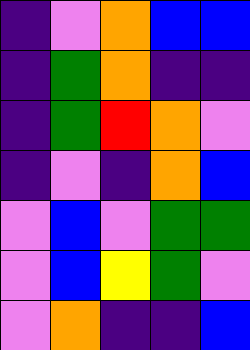[["indigo", "violet", "orange", "blue", "blue"], ["indigo", "green", "orange", "indigo", "indigo"], ["indigo", "green", "red", "orange", "violet"], ["indigo", "violet", "indigo", "orange", "blue"], ["violet", "blue", "violet", "green", "green"], ["violet", "blue", "yellow", "green", "violet"], ["violet", "orange", "indigo", "indigo", "blue"]]